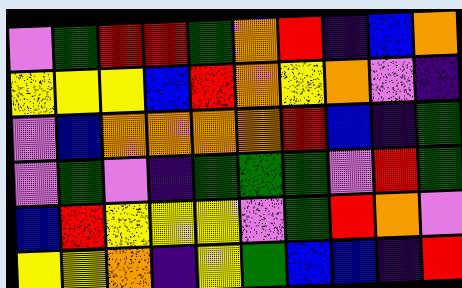[["violet", "green", "red", "red", "green", "orange", "red", "indigo", "blue", "orange"], ["yellow", "yellow", "yellow", "blue", "red", "orange", "yellow", "orange", "violet", "indigo"], ["violet", "blue", "orange", "orange", "orange", "orange", "red", "blue", "indigo", "green"], ["violet", "green", "violet", "indigo", "green", "green", "green", "violet", "red", "green"], ["blue", "red", "yellow", "yellow", "yellow", "violet", "green", "red", "orange", "violet"], ["yellow", "yellow", "orange", "indigo", "yellow", "green", "blue", "blue", "indigo", "red"]]